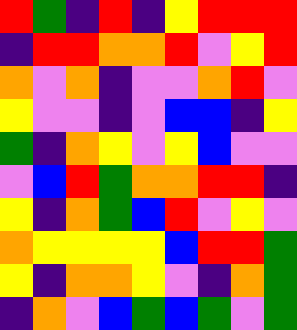[["red", "green", "indigo", "red", "indigo", "yellow", "red", "red", "red"], ["indigo", "red", "red", "orange", "orange", "red", "violet", "yellow", "red"], ["orange", "violet", "orange", "indigo", "violet", "violet", "orange", "red", "violet"], ["yellow", "violet", "violet", "indigo", "violet", "blue", "blue", "indigo", "yellow"], ["green", "indigo", "orange", "yellow", "violet", "yellow", "blue", "violet", "violet"], ["violet", "blue", "red", "green", "orange", "orange", "red", "red", "indigo"], ["yellow", "indigo", "orange", "green", "blue", "red", "violet", "yellow", "violet"], ["orange", "yellow", "yellow", "yellow", "yellow", "blue", "red", "red", "green"], ["yellow", "indigo", "orange", "orange", "yellow", "violet", "indigo", "orange", "green"], ["indigo", "orange", "violet", "blue", "green", "blue", "green", "violet", "green"]]